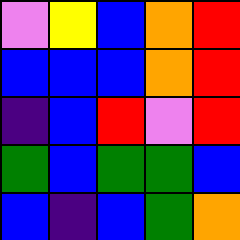[["violet", "yellow", "blue", "orange", "red"], ["blue", "blue", "blue", "orange", "red"], ["indigo", "blue", "red", "violet", "red"], ["green", "blue", "green", "green", "blue"], ["blue", "indigo", "blue", "green", "orange"]]